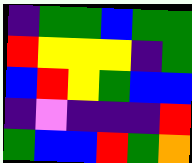[["indigo", "green", "green", "blue", "green", "green"], ["red", "yellow", "yellow", "yellow", "indigo", "green"], ["blue", "red", "yellow", "green", "blue", "blue"], ["indigo", "violet", "indigo", "indigo", "indigo", "red"], ["green", "blue", "blue", "red", "green", "orange"]]